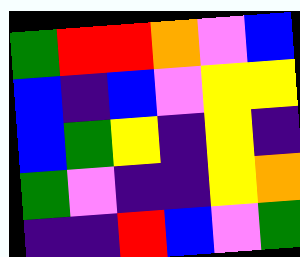[["green", "red", "red", "orange", "violet", "blue"], ["blue", "indigo", "blue", "violet", "yellow", "yellow"], ["blue", "green", "yellow", "indigo", "yellow", "indigo"], ["green", "violet", "indigo", "indigo", "yellow", "orange"], ["indigo", "indigo", "red", "blue", "violet", "green"]]